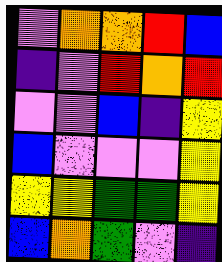[["violet", "orange", "orange", "red", "blue"], ["indigo", "violet", "red", "orange", "red"], ["violet", "violet", "blue", "indigo", "yellow"], ["blue", "violet", "violet", "violet", "yellow"], ["yellow", "yellow", "green", "green", "yellow"], ["blue", "orange", "green", "violet", "indigo"]]